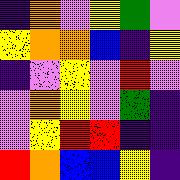[["indigo", "orange", "violet", "yellow", "green", "violet"], ["yellow", "orange", "orange", "blue", "indigo", "yellow"], ["indigo", "violet", "yellow", "violet", "red", "violet"], ["violet", "orange", "yellow", "violet", "green", "indigo"], ["violet", "yellow", "red", "red", "indigo", "indigo"], ["red", "orange", "blue", "blue", "yellow", "indigo"]]